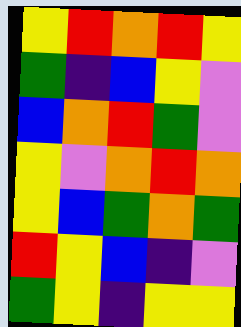[["yellow", "red", "orange", "red", "yellow"], ["green", "indigo", "blue", "yellow", "violet"], ["blue", "orange", "red", "green", "violet"], ["yellow", "violet", "orange", "red", "orange"], ["yellow", "blue", "green", "orange", "green"], ["red", "yellow", "blue", "indigo", "violet"], ["green", "yellow", "indigo", "yellow", "yellow"]]